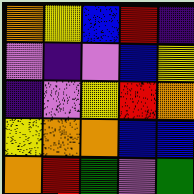[["orange", "yellow", "blue", "red", "indigo"], ["violet", "indigo", "violet", "blue", "yellow"], ["indigo", "violet", "yellow", "red", "orange"], ["yellow", "orange", "orange", "blue", "blue"], ["orange", "red", "green", "violet", "green"]]